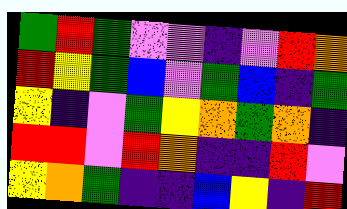[["green", "red", "green", "violet", "violet", "indigo", "violet", "red", "orange"], ["red", "yellow", "green", "blue", "violet", "green", "blue", "indigo", "green"], ["yellow", "indigo", "violet", "green", "yellow", "orange", "green", "orange", "indigo"], ["red", "red", "violet", "red", "orange", "indigo", "indigo", "red", "violet"], ["yellow", "orange", "green", "indigo", "indigo", "blue", "yellow", "indigo", "red"]]